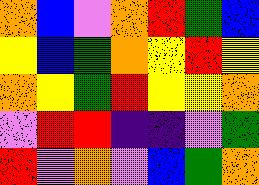[["orange", "blue", "violet", "orange", "red", "green", "blue"], ["yellow", "blue", "green", "orange", "yellow", "red", "yellow"], ["orange", "yellow", "green", "red", "yellow", "yellow", "orange"], ["violet", "red", "red", "indigo", "indigo", "violet", "green"], ["red", "violet", "orange", "violet", "blue", "green", "orange"]]